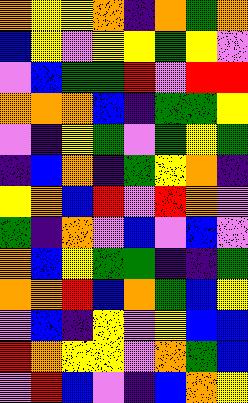[["orange", "yellow", "yellow", "orange", "indigo", "orange", "green", "orange"], ["blue", "yellow", "violet", "yellow", "yellow", "green", "yellow", "violet"], ["violet", "blue", "green", "green", "red", "violet", "red", "red"], ["orange", "orange", "orange", "blue", "indigo", "green", "green", "yellow"], ["violet", "indigo", "yellow", "green", "violet", "green", "yellow", "green"], ["indigo", "blue", "orange", "indigo", "green", "yellow", "orange", "indigo"], ["yellow", "orange", "blue", "red", "violet", "red", "orange", "violet"], ["green", "indigo", "orange", "violet", "blue", "violet", "blue", "violet"], ["orange", "blue", "yellow", "green", "green", "indigo", "indigo", "green"], ["orange", "orange", "red", "blue", "orange", "green", "blue", "yellow"], ["violet", "blue", "indigo", "yellow", "violet", "yellow", "blue", "blue"], ["red", "orange", "yellow", "yellow", "violet", "orange", "green", "blue"], ["violet", "red", "blue", "violet", "indigo", "blue", "orange", "yellow"]]